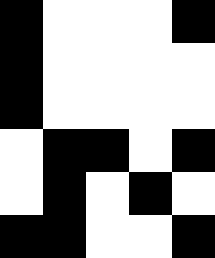[["black", "white", "white", "white", "black"], ["black", "white", "white", "white", "white"], ["black", "white", "white", "white", "white"], ["white", "black", "black", "white", "black"], ["white", "black", "white", "black", "white"], ["black", "black", "white", "white", "black"]]